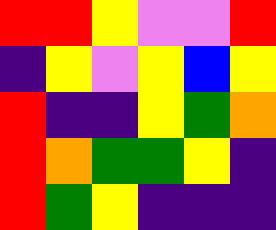[["red", "red", "yellow", "violet", "violet", "red"], ["indigo", "yellow", "violet", "yellow", "blue", "yellow"], ["red", "indigo", "indigo", "yellow", "green", "orange"], ["red", "orange", "green", "green", "yellow", "indigo"], ["red", "green", "yellow", "indigo", "indigo", "indigo"]]